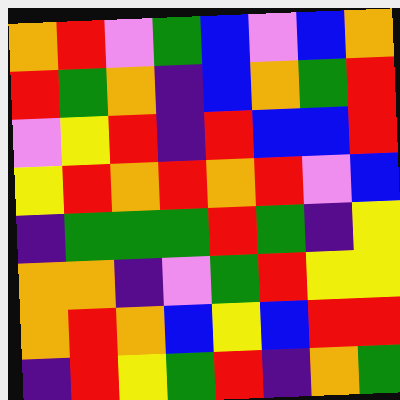[["orange", "red", "violet", "green", "blue", "violet", "blue", "orange"], ["red", "green", "orange", "indigo", "blue", "orange", "green", "red"], ["violet", "yellow", "red", "indigo", "red", "blue", "blue", "red"], ["yellow", "red", "orange", "red", "orange", "red", "violet", "blue"], ["indigo", "green", "green", "green", "red", "green", "indigo", "yellow"], ["orange", "orange", "indigo", "violet", "green", "red", "yellow", "yellow"], ["orange", "red", "orange", "blue", "yellow", "blue", "red", "red"], ["indigo", "red", "yellow", "green", "red", "indigo", "orange", "green"]]